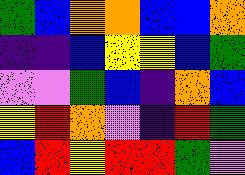[["green", "blue", "orange", "orange", "blue", "blue", "orange"], ["indigo", "indigo", "blue", "yellow", "yellow", "blue", "green"], ["violet", "violet", "green", "blue", "indigo", "orange", "blue"], ["yellow", "red", "orange", "violet", "indigo", "red", "green"], ["blue", "red", "yellow", "red", "red", "green", "violet"]]